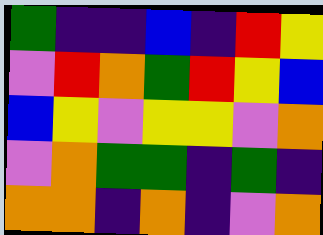[["green", "indigo", "indigo", "blue", "indigo", "red", "yellow"], ["violet", "red", "orange", "green", "red", "yellow", "blue"], ["blue", "yellow", "violet", "yellow", "yellow", "violet", "orange"], ["violet", "orange", "green", "green", "indigo", "green", "indigo"], ["orange", "orange", "indigo", "orange", "indigo", "violet", "orange"]]